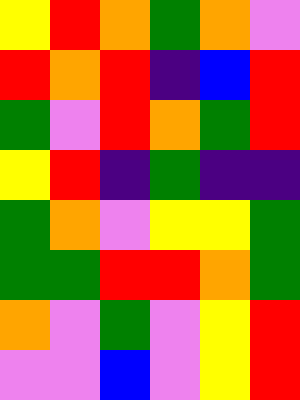[["yellow", "red", "orange", "green", "orange", "violet"], ["red", "orange", "red", "indigo", "blue", "red"], ["green", "violet", "red", "orange", "green", "red"], ["yellow", "red", "indigo", "green", "indigo", "indigo"], ["green", "orange", "violet", "yellow", "yellow", "green"], ["green", "green", "red", "red", "orange", "green"], ["orange", "violet", "green", "violet", "yellow", "red"], ["violet", "violet", "blue", "violet", "yellow", "red"]]